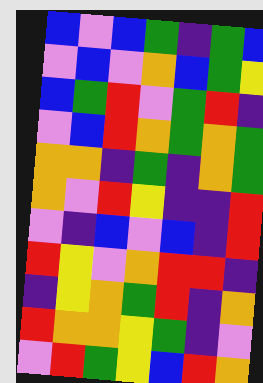[["blue", "violet", "blue", "green", "indigo", "green", "blue"], ["violet", "blue", "violet", "orange", "blue", "green", "yellow"], ["blue", "green", "red", "violet", "green", "red", "indigo"], ["violet", "blue", "red", "orange", "green", "orange", "green"], ["orange", "orange", "indigo", "green", "indigo", "orange", "green"], ["orange", "violet", "red", "yellow", "indigo", "indigo", "red"], ["violet", "indigo", "blue", "violet", "blue", "indigo", "red"], ["red", "yellow", "violet", "orange", "red", "red", "indigo"], ["indigo", "yellow", "orange", "green", "red", "indigo", "orange"], ["red", "orange", "orange", "yellow", "green", "indigo", "violet"], ["violet", "red", "green", "yellow", "blue", "red", "orange"]]